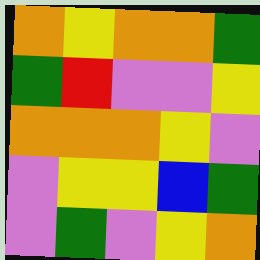[["orange", "yellow", "orange", "orange", "green"], ["green", "red", "violet", "violet", "yellow"], ["orange", "orange", "orange", "yellow", "violet"], ["violet", "yellow", "yellow", "blue", "green"], ["violet", "green", "violet", "yellow", "orange"]]